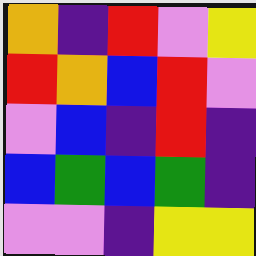[["orange", "indigo", "red", "violet", "yellow"], ["red", "orange", "blue", "red", "violet"], ["violet", "blue", "indigo", "red", "indigo"], ["blue", "green", "blue", "green", "indigo"], ["violet", "violet", "indigo", "yellow", "yellow"]]